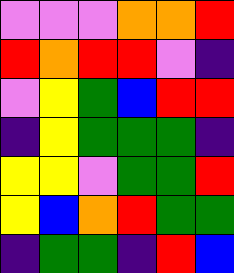[["violet", "violet", "violet", "orange", "orange", "red"], ["red", "orange", "red", "red", "violet", "indigo"], ["violet", "yellow", "green", "blue", "red", "red"], ["indigo", "yellow", "green", "green", "green", "indigo"], ["yellow", "yellow", "violet", "green", "green", "red"], ["yellow", "blue", "orange", "red", "green", "green"], ["indigo", "green", "green", "indigo", "red", "blue"]]